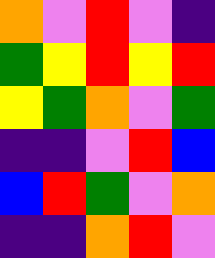[["orange", "violet", "red", "violet", "indigo"], ["green", "yellow", "red", "yellow", "red"], ["yellow", "green", "orange", "violet", "green"], ["indigo", "indigo", "violet", "red", "blue"], ["blue", "red", "green", "violet", "orange"], ["indigo", "indigo", "orange", "red", "violet"]]